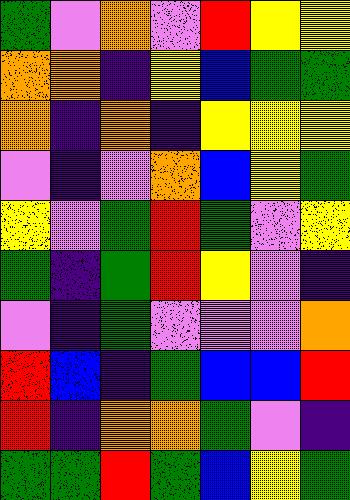[["green", "violet", "orange", "violet", "red", "yellow", "yellow"], ["orange", "orange", "indigo", "yellow", "blue", "green", "green"], ["orange", "indigo", "orange", "indigo", "yellow", "yellow", "yellow"], ["violet", "indigo", "violet", "orange", "blue", "yellow", "green"], ["yellow", "violet", "green", "red", "green", "violet", "yellow"], ["green", "indigo", "green", "red", "yellow", "violet", "indigo"], ["violet", "indigo", "green", "violet", "violet", "violet", "orange"], ["red", "blue", "indigo", "green", "blue", "blue", "red"], ["red", "indigo", "orange", "orange", "green", "violet", "indigo"], ["green", "green", "red", "green", "blue", "yellow", "green"]]